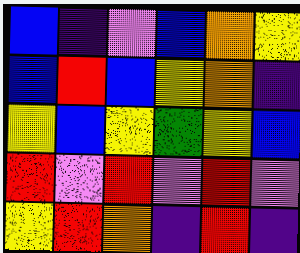[["blue", "indigo", "violet", "blue", "orange", "yellow"], ["blue", "red", "blue", "yellow", "orange", "indigo"], ["yellow", "blue", "yellow", "green", "yellow", "blue"], ["red", "violet", "red", "violet", "red", "violet"], ["yellow", "red", "orange", "indigo", "red", "indigo"]]